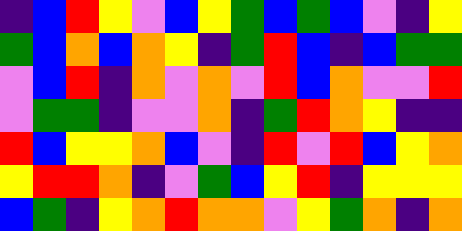[["indigo", "blue", "red", "yellow", "violet", "blue", "yellow", "green", "blue", "green", "blue", "violet", "indigo", "yellow"], ["green", "blue", "orange", "blue", "orange", "yellow", "indigo", "green", "red", "blue", "indigo", "blue", "green", "green"], ["violet", "blue", "red", "indigo", "orange", "violet", "orange", "violet", "red", "blue", "orange", "violet", "violet", "red"], ["violet", "green", "green", "indigo", "violet", "violet", "orange", "indigo", "green", "red", "orange", "yellow", "indigo", "indigo"], ["red", "blue", "yellow", "yellow", "orange", "blue", "violet", "indigo", "red", "violet", "red", "blue", "yellow", "orange"], ["yellow", "red", "red", "orange", "indigo", "violet", "green", "blue", "yellow", "red", "indigo", "yellow", "yellow", "yellow"], ["blue", "green", "indigo", "yellow", "orange", "red", "orange", "orange", "violet", "yellow", "green", "orange", "indigo", "orange"]]